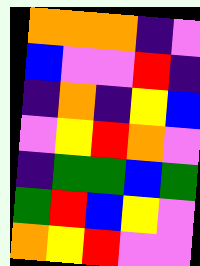[["orange", "orange", "orange", "indigo", "violet"], ["blue", "violet", "violet", "red", "indigo"], ["indigo", "orange", "indigo", "yellow", "blue"], ["violet", "yellow", "red", "orange", "violet"], ["indigo", "green", "green", "blue", "green"], ["green", "red", "blue", "yellow", "violet"], ["orange", "yellow", "red", "violet", "violet"]]